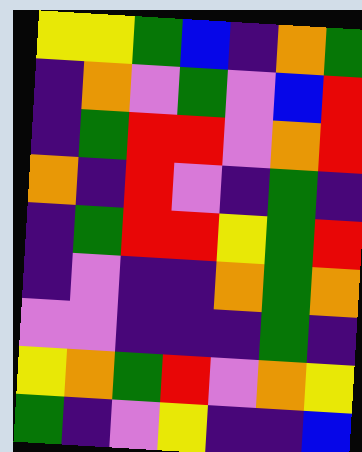[["yellow", "yellow", "green", "blue", "indigo", "orange", "green"], ["indigo", "orange", "violet", "green", "violet", "blue", "red"], ["indigo", "green", "red", "red", "violet", "orange", "red"], ["orange", "indigo", "red", "violet", "indigo", "green", "indigo"], ["indigo", "green", "red", "red", "yellow", "green", "red"], ["indigo", "violet", "indigo", "indigo", "orange", "green", "orange"], ["violet", "violet", "indigo", "indigo", "indigo", "green", "indigo"], ["yellow", "orange", "green", "red", "violet", "orange", "yellow"], ["green", "indigo", "violet", "yellow", "indigo", "indigo", "blue"]]